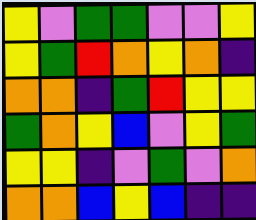[["yellow", "violet", "green", "green", "violet", "violet", "yellow"], ["yellow", "green", "red", "orange", "yellow", "orange", "indigo"], ["orange", "orange", "indigo", "green", "red", "yellow", "yellow"], ["green", "orange", "yellow", "blue", "violet", "yellow", "green"], ["yellow", "yellow", "indigo", "violet", "green", "violet", "orange"], ["orange", "orange", "blue", "yellow", "blue", "indigo", "indigo"]]